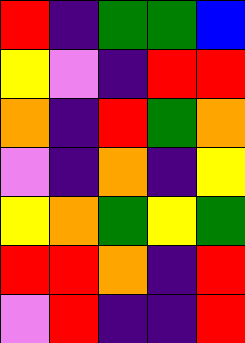[["red", "indigo", "green", "green", "blue"], ["yellow", "violet", "indigo", "red", "red"], ["orange", "indigo", "red", "green", "orange"], ["violet", "indigo", "orange", "indigo", "yellow"], ["yellow", "orange", "green", "yellow", "green"], ["red", "red", "orange", "indigo", "red"], ["violet", "red", "indigo", "indigo", "red"]]